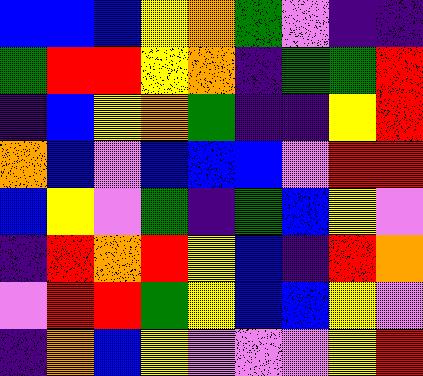[["blue", "blue", "blue", "yellow", "orange", "green", "violet", "indigo", "indigo"], ["green", "red", "red", "yellow", "orange", "indigo", "green", "green", "red"], ["indigo", "blue", "yellow", "orange", "green", "indigo", "indigo", "yellow", "red"], ["orange", "blue", "violet", "blue", "blue", "blue", "violet", "red", "red"], ["blue", "yellow", "violet", "green", "indigo", "green", "blue", "yellow", "violet"], ["indigo", "red", "orange", "red", "yellow", "blue", "indigo", "red", "orange"], ["violet", "red", "red", "green", "yellow", "blue", "blue", "yellow", "violet"], ["indigo", "orange", "blue", "yellow", "violet", "violet", "violet", "yellow", "red"]]